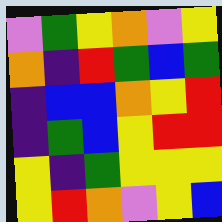[["violet", "green", "yellow", "orange", "violet", "yellow"], ["orange", "indigo", "red", "green", "blue", "green"], ["indigo", "blue", "blue", "orange", "yellow", "red"], ["indigo", "green", "blue", "yellow", "red", "red"], ["yellow", "indigo", "green", "yellow", "yellow", "yellow"], ["yellow", "red", "orange", "violet", "yellow", "blue"]]